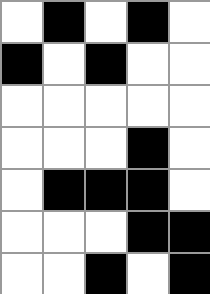[["white", "black", "white", "black", "white"], ["black", "white", "black", "white", "white"], ["white", "white", "white", "white", "white"], ["white", "white", "white", "black", "white"], ["white", "black", "black", "black", "white"], ["white", "white", "white", "black", "black"], ["white", "white", "black", "white", "black"]]